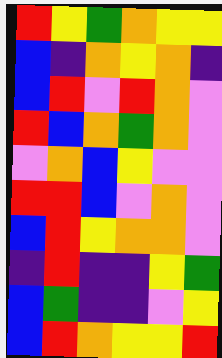[["red", "yellow", "green", "orange", "yellow", "yellow"], ["blue", "indigo", "orange", "yellow", "orange", "indigo"], ["blue", "red", "violet", "red", "orange", "violet"], ["red", "blue", "orange", "green", "orange", "violet"], ["violet", "orange", "blue", "yellow", "violet", "violet"], ["red", "red", "blue", "violet", "orange", "violet"], ["blue", "red", "yellow", "orange", "orange", "violet"], ["indigo", "red", "indigo", "indigo", "yellow", "green"], ["blue", "green", "indigo", "indigo", "violet", "yellow"], ["blue", "red", "orange", "yellow", "yellow", "red"]]